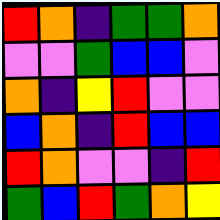[["red", "orange", "indigo", "green", "green", "orange"], ["violet", "violet", "green", "blue", "blue", "violet"], ["orange", "indigo", "yellow", "red", "violet", "violet"], ["blue", "orange", "indigo", "red", "blue", "blue"], ["red", "orange", "violet", "violet", "indigo", "red"], ["green", "blue", "red", "green", "orange", "yellow"]]